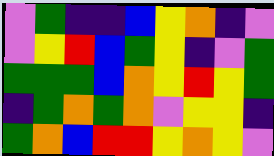[["violet", "green", "indigo", "indigo", "blue", "yellow", "orange", "indigo", "violet"], ["violet", "yellow", "red", "blue", "green", "yellow", "indigo", "violet", "green"], ["green", "green", "green", "blue", "orange", "yellow", "red", "yellow", "green"], ["indigo", "green", "orange", "green", "orange", "violet", "yellow", "yellow", "indigo"], ["green", "orange", "blue", "red", "red", "yellow", "orange", "yellow", "violet"]]